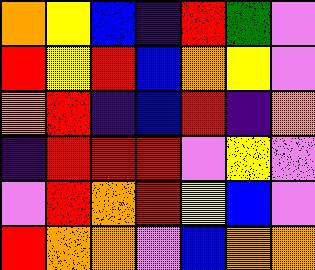[["orange", "yellow", "blue", "indigo", "red", "green", "violet"], ["red", "yellow", "red", "blue", "orange", "yellow", "violet"], ["orange", "red", "indigo", "blue", "red", "indigo", "orange"], ["indigo", "red", "red", "red", "violet", "yellow", "violet"], ["violet", "red", "orange", "red", "yellow", "blue", "violet"], ["red", "orange", "orange", "violet", "blue", "orange", "orange"]]